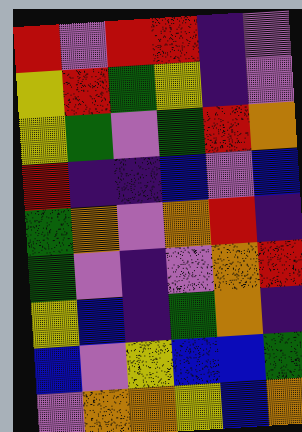[["red", "violet", "red", "red", "indigo", "violet"], ["yellow", "red", "green", "yellow", "indigo", "violet"], ["yellow", "green", "violet", "green", "red", "orange"], ["red", "indigo", "indigo", "blue", "violet", "blue"], ["green", "orange", "violet", "orange", "red", "indigo"], ["green", "violet", "indigo", "violet", "orange", "red"], ["yellow", "blue", "indigo", "green", "orange", "indigo"], ["blue", "violet", "yellow", "blue", "blue", "green"], ["violet", "orange", "orange", "yellow", "blue", "orange"]]